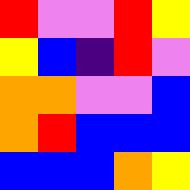[["red", "violet", "violet", "red", "yellow"], ["yellow", "blue", "indigo", "red", "violet"], ["orange", "orange", "violet", "violet", "blue"], ["orange", "red", "blue", "blue", "blue"], ["blue", "blue", "blue", "orange", "yellow"]]